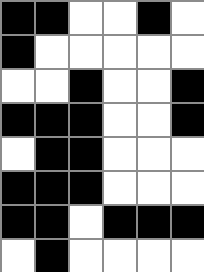[["black", "black", "white", "white", "black", "white"], ["black", "white", "white", "white", "white", "white"], ["white", "white", "black", "white", "white", "black"], ["black", "black", "black", "white", "white", "black"], ["white", "black", "black", "white", "white", "white"], ["black", "black", "black", "white", "white", "white"], ["black", "black", "white", "black", "black", "black"], ["white", "black", "white", "white", "white", "white"]]